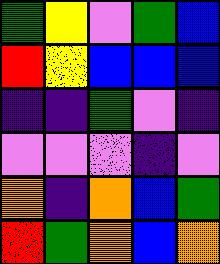[["green", "yellow", "violet", "green", "blue"], ["red", "yellow", "blue", "blue", "blue"], ["indigo", "indigo", "green", "violet", "indigo"], ["violet", "violet", "violet", "indigo", "violet"], ["orange", "indigo", "orange", "blue", "green"], ["red", "green", "orange", "blue", "orange"]]